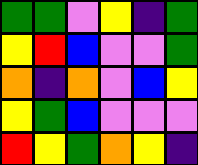[["green", "green", "violet", "yellow", "indigo", "green"], ["yellow", "red", "blue", "violet", "violet", "green"], ["orange", "indigo", "orange", "violet", "blue", "yellow"], ["yellow", "green", "blue", "violet", "violet", "violet"], ["red", "yellow", "green", "orange", "yellow", "indigo"]]